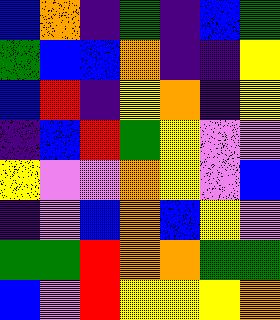[["blue", "orange", "indigo", "green", "indigo", "blue", "green"], ["green", "blue", "blue", "orange", "indigo", "indigo", "yellow"], ["blue", "red", "indigo", "yellow", "orange", "indigo", "yellow"], ["indigo", "blue", "red", "green", "yellow", "violet", "violet"], ["yellow", "violet", "violet", "orange", "yellow", "violet", "blue"], ["indigo", "violet", "blue", "orange", "blue", "yellow", "violet"], ["green", "green", "red", "orange", "orange", "green", "green"], ["blue", "violet", "red", "yellow", "yellow", "yellow", "orange"]]